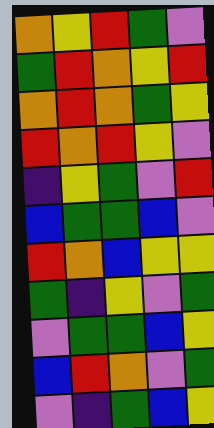[["orange", "yellow", "red", "green", "violet"], ["green", "red", "orange", "yellow", "red"], ["orange", "red", "orange", "green", "yellow"], ["red", "orange", "red", "yellow", "violet"], ["indigo", "yellow", "green", "violet", "red"], ["blue", "green", "green", "blue", "violet"], ["red", "orange", "blue", "yellow", "yellow"], ["green", "indigo", "yellow", "violet", "green"], ["violet", "green", "green", "blue", "yellow"], ["blue", "red", "orange", "violet", "green"], ["violet", "indigo", "green", "blue", "yellow"]]